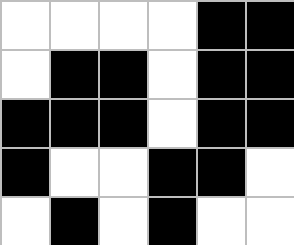[["white", "white", "white", "white", "black", "black"], ["white", "black", "black", "white", "black", "black"], ["black", "black", "black", "white", "black", "black"], ["black", "white", "white", "black", "black", "white"], ["white", "black", "white", "black", "white", "white"]]